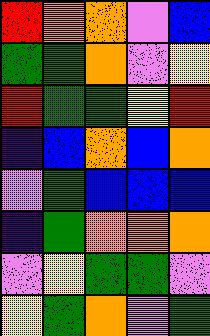[["red", "orange", "orange", "violet", "blue"], ["green", "green", "orange", "violet", "yellow"], ["red", "green", "green", "yellow", "red"], ["indigo", "blue", "orange", "blue", "orange"], ["violet", "green", "blue", "blue", "blue"], ["indigo", "green", "orange", "orange", "orange"], ["violet", "yellow", "green", "green", "violet"], ["yellow", "green", "orange", "violet", "green"]]